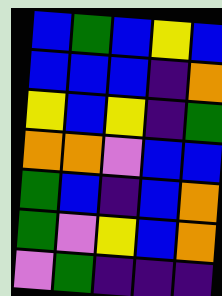[["blue", "green", "blue", "yellow", "blue"], ["blue", "blue", "blue", "indigo", "orange"], ["yellow", "blue", "yellow", "indigo", "green"], ["orange", "orange", "violet", "blue", "blue"], ["green", "blue", "indigo", "blue", "orange"], ["green", "violet", "yellow", "blue", "orange"], ["violet", "green", "indigo", "indigo", "indigo"]]